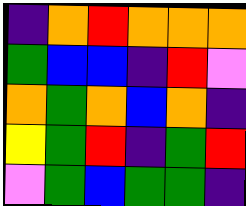[["indigo", "orange", "red", "orange", "orange", "orange"], ["green", "blue", "blue", "indigo", "red", "violet"], ["orange", "green", "orange", "blue", "orange", "indigo"], ["yellow", "green", "red", "indigo", "green", "red"], ["violet", "green", "blue", "green", "green", "indigo"]]